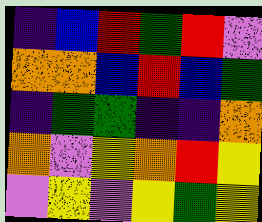[["indigo", "blue", "red", "green", "red", "violet"], ["orange", "orange", "blue", "red", "blue", "green"], ["indigo", "green", "green", "indigo", "indigo", "orange"], ["orange", "violet", "yellow", "orange", "red", "yellow"], ["violet", "yellow", "violet", "yellow", "green", "yellow"]]